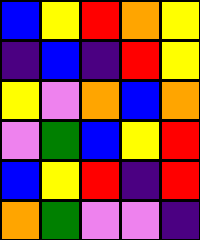[["blue", "yellow", "red", "orange", "yellow"], ["indigo", "blue", "indigo", "red", "yellow"], ["yellow", "violet", "orange", "blue", "orange"], ["violet", "green", "blue", "yellow", "red"], ["blue", "yellow", "red", "indigo", "red"], ["orange", "green", "violet", "violet", "indigo"]]